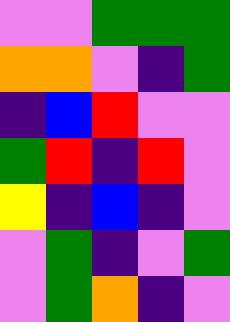[["violet", "violet", "green", "green", "green"], ["orange", "orange", "violet", "indigo", "green"], ["indigo", "blue", "red", "violet", "violet"], ["green", "red", "indigo", "red", "violet"], ["yellow", "indigo", "blue", "indigo", "violet"], ["violet", "green", "indigo", "violet", "green"], ["violet", "green", "orange", "indigo", "violet"]]